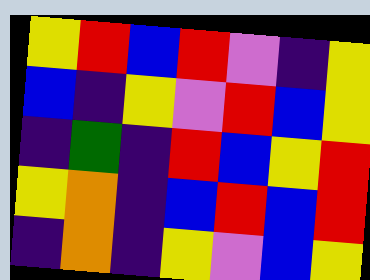[["yellow", "red", "blue", "red", "violet", "indigo", "yellow"], ["blue", "indigo", "yellow", "violet", "red", "blue", "yellow"], ["indigo", "green", "indigo", "red", "blue", "yellow", "red"], ["yellow", "orange", "indigo", "blue", "red", "blue", "red"], ["indigo", "orange", "indigo", "yellow", "violet", "blue", "yellow"]]